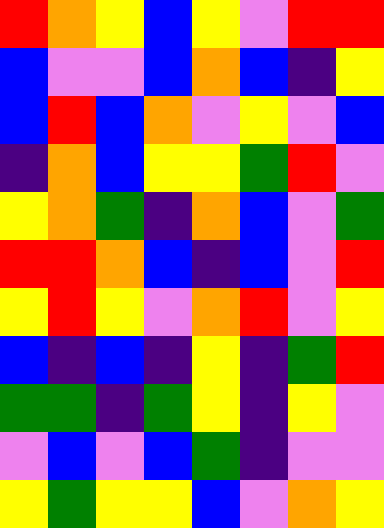[["red", "orange", "yellow", "blue", "yellow", "violet", "red", "red"], ["blue", "violet", "violet", "blue", "orange", "blue", "indigo", "yellow"], ["blue", "red", "blue", "orange", "violet", "yellow", "violet", "blue"], ["indigo", "orange", "blue", "yellow", "yellow", "green", "red", "violet"], ["yellow", "orange", "green", "indigo", "orange", "blue", "violet", "green"], ["red", "red", "orange", "blue", "indigo", "blue", "violet", "red"], ["yellow", "red", "yellow", "violet", "orange", "red", "violet", "yellow"], ["blue", "indigo", "blue", "indigo", "yellow", "indigo", "green", "red"], ["green", "green", "indigo", "green", "yellow", "indigo", "yellow", "violet"], ["violet", "blue", "violet", "blue", "green", "indigo", "violet", "violet"], ["yellow", "green", "yellow", "yellow", "blue", "violet", "orange", "yellow"]]